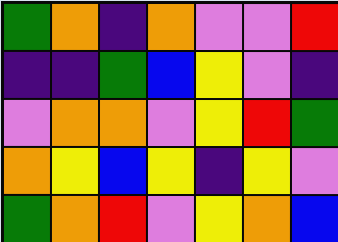[["green", "orange", "indigo", "orange", "violet", "violet", "red"], ["indigo", "indigo", "green", "blue", "yellow", "violet", "indigo"], ["violet", "orange", "orange", "violet", "yellow", "red", "green"], ["orange", "yellow", "blue", "yellow", "indigo", "yellow", "violet"], ["green", "orange", "red", "violet", "yellow", "orange", "blue"]]